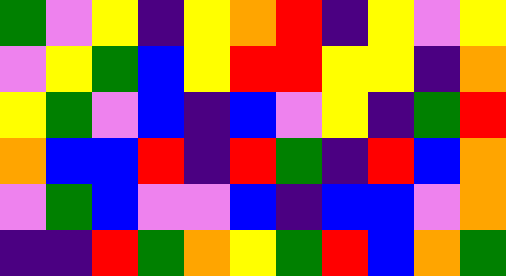[["green", "violet", "yellow", "indigo", "yellow", "orange", "red", "indigo", "yellow", "violet", "yellow"], ["violet", "yellow", "green", "blue", "yellow", "red", "red", "yellow", "yellow", "indigo", "orange"], ["yellow", "green", "violet", "blue", "indigo", "blue", "violet", "yellow", "indigo", "green", "red"], ["orange", "blue", "blue", "red", "indigo", "red", "green", "indigo", "red", "blue", "orange"], ["violet", "green", "blue", "violet", "violet", "blue", "indigo", "blue", "blue", "violet", "orange"], ["indigo", "indigo", "red", "green", "orange", "yellow", "green", "red", "blue", "orange", "green"]]